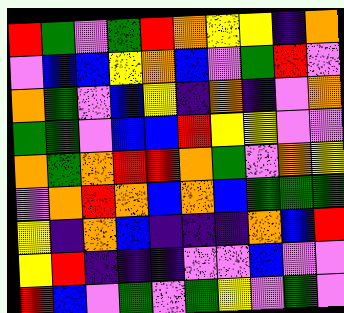[["red", "green", "violet", "green", "red", "orange", "yellow", "yellow", "indigo", "orange"], ["violet", "blue", "blue", "yellow", "orange", "blue", "violet", "green", "red", "violet"], ["orange", "green", "violet", "blue", "yellow", "indigo", "orange", "indigo", "violet", "orange"], ["green", "green", "violet", "blue", "blue", "red", "yellow", "yellow", "violet", "violet"], ["orange", "green", "orange", "red", "red", "orange", "green", "violet", "orange", "yellow"], ["violet", "orange", "red", "orange", "blue", "orange", "blue", "green", "green", "green"], ["yellow", "indigo", "orange", "blue", "indigo", "indigo", "indigo", "orange", "blue", "red"], ["yellow", "red", "indigo", "indigo", "indigo", "violet", "violet", "blue", "violet", "violet"], ["red", "blue", "violet", "green", "violet", "green", "yellow", "violet", "green", "violet"]]